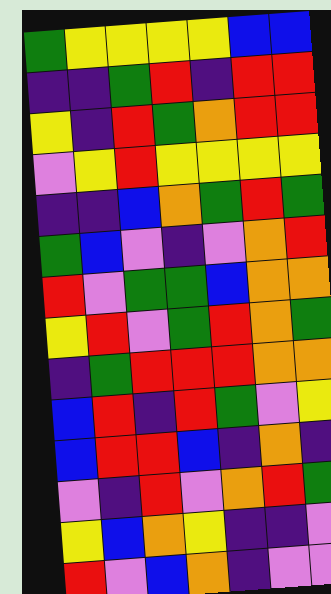[["green", "yellow", "yellow", "yellow", "yellow", "blue", "blue"], ["indigo", "indigo", "green", "red", "indigo", "red", "red"], ["yellow", "indigo", "red", "green", "orange", "red", "red"], ["violet", "yellow", "red", "yellow", "yellow", "yellow", "yellow"], ["indigo", "indigo", "blue", "orange", "green", "red", "green"], ["green", "blue", "violet", "indigo", "violet", "orange", "red"], ["red", "violet", "green", "green", "blue", "orange", "orange"], ["yellow", "red", "violet", "green", "red", "orange", "green"], ["indigo", "green", "red", "red", "red", "orange", "orange"], ["blue", "red", "indigo", "red", "green", "violet", "yellow"], ["blue", "red", "red", "blue", "indigo", "orange", "indigo"], ["violet", "indigo", "red", "violet", "orange", "red", "green"], ["yellow", "blue", "orange", "yellow", "indigo", "indigo", "violet"], ["red", "violet", "blue", "orange", "indigo", "violet", "violet"]]